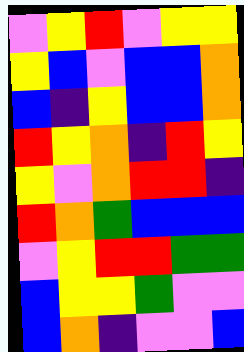[["violet", "yellow", "red", "violet", "yellow", "yellow"], ["yellow", "blue", "violet", "blue", "blue", "orange"], ["blue", "indigo", "yellow", "blue", "blue", "orange"], ["red", "yellow", "orange", "indigo", "red", "yellow"], ["yellow", "violet", "orange", "red", "red", "indigo"], ["red", "orange", "green", "blue", "blue", "blue"], ["violet", "yellow", "red", "red", "green", "green"], ["blue", "yellow", "yellow", "green", "violet", "violet"], ["blue", "orange", "indigo", "violet", "violet", "blue"]]